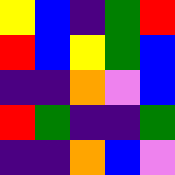[["yellow", "blue", "indigo", "green", "red"], ["red", "blue", "yellow", "green", "blue"], ["indigo", "indigo", "orange", "violet", "blue"], ["red", "green", "indigo", "indigo", "green"], ["indigo", "indigo", "orange", "blue", "violet"]]